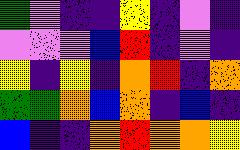[["green", "violet", "indigo", "indigo", "yellow", "indigo", "violet", "indigo"], ["violet", "violet", "violet", "blue", "red", "indigo", "violet", "indigo"], ["yellow", "indigo", "yellow", "indigo", "orange", "red", "indigo", "orange"], ["green", "green", "orange", "blue", "orange", "indigo", "blue", "indigo"], ["blue", "indigo", "indigo", "orange", "red", "orange", "orange", "yellow"]]